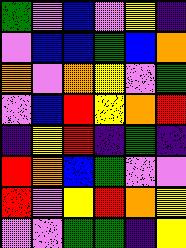[["green", "violet", "blue", "violet", "yellow", "indigo"], ["violet", "blue", "blue", "green", "blue", "orange"], ["orange", "violet", "orange", "yellow", "violet", "green"], ["violet", "blue", "red", "yellow", "orange", "red"], ["indigo", "yellow", "red", "indigo", "green", "indigo"], ["red", "orange", "blue", "green", "violet", "violet"], ["red", "violet", "yellow", "red", "orange", "yellow"], ["violet", "violet", "green", "green", "indigo", "yellow"]]